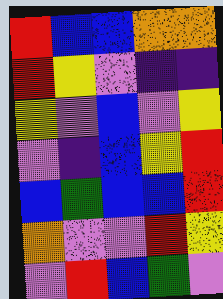[["red", "blue", "blue", "orange", "orange"], ["red", "yellow", "violet", "indigo", "indigo"], ["yellow", "violet", "blue", "violet", "yellow"], ["violet", "indigo", "blue", "yellow", "red"], ["blue", "green", "blue", "blue", "red"], ["orange", "violet", "violet", "red", "yellow"], ["violet", "red", "blue", "green", "violet"]]